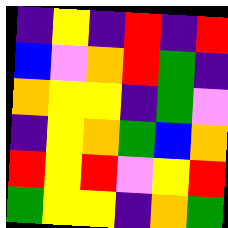[["indigo", "yellow", "indigo", "red", "indigo", "red"], ["blue", "violet", "orange", "red", "green", "indigo"], ["orange", "yellow", "yellow", "indigo", "green", "violet"], ["indigo", "yellow", "orange", "green", "blue", "orange"], ["red", "yellow", "red", "violet", "yellow", "red"], ["green", "yellow", "yellow", "indigo", "orange", "green"]]